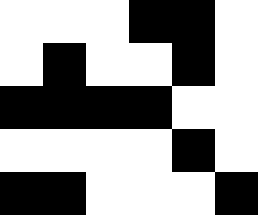[["white", "white", "white", "black", "black", "white"], ["white", "black", "white", "white", "black", "white"], ["black", "black", "black", "black", "white", "white"], ["white", "white", "white", "white", "black", "white"], ["black", "black", "white", "white", "white", "black"]]